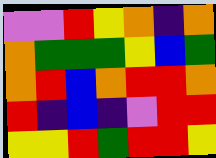[["violet", "violet", "red", "yellow", "orange", "indigo", "orange"], ["orange", "green", "green", "green", "yellow", "blue", "green"], ["orange", "red", "blue", "orange", "red", "red", "orange"], ["red", "indigo", "blue", "indigo", "violet", "red", "red"], ["yellow", "yellow", "red", "green", "red", "red", "yellow"]]